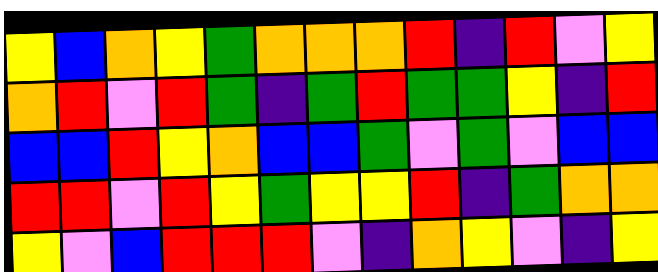[["yellow", "blue", "orange", "yellow", "green", "orange", "orange", "orange", "red", "indigo", "red", "violet", "yellow"], ["orange", "red", "violet", "red", "green", "indigo", "green", "red", "green", "green", "yellow", "indigo", "red"], ["blue", "blue", "red", "yellow", "orange", "blue", "blue", "green", "violet", "green", "violet", "blue", "blue"], ["red", "red", "violet", "red", "yellow", "green", "yellow", "yellow", "red", "indigo", "green", "orange", "orange"], ["yellow", "violet", "blue", "red", "red", "red", "violet", "indigo", "orange", "yellow", "violet", "indigo", "yellow"]]